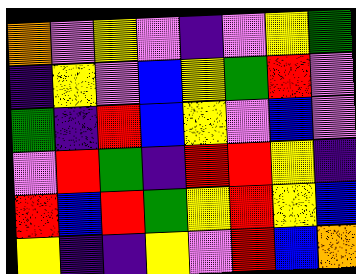[["orange", "violet", "yellow", "violet", "indigo", "violet", "yellow", "green"], ["indigo", "yellow", "violet", "blue", "yellow", "green", "red", "violet"], ["green", "indigo", "red", "blue", "yellow", "violet", "blue", "violet"], ["violet", "red", "green", "indigo", "red", "red", "yellow", "indigo"], ["red", "blue", "red", "green", "yellow", "red", "yellow", "blue"], ["yellow", "indigo", "indigo", "yellow", "violet", "red", "blue", "orange"]]